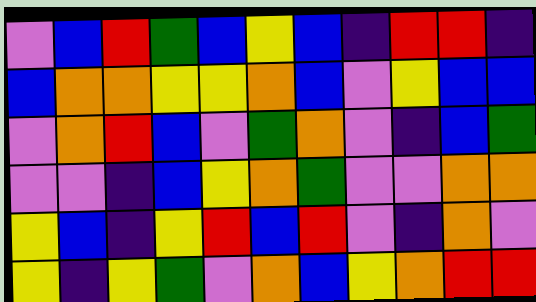[["violet", "blue", "red", "green", "blue", "yellow", "blue", "indigo", "red", "red", "indigo"], ["blue", "orange", "orange", "yellow", "yellow", "orange", "blue", "violet", "yellow", "blue", "blue"], ["violet", "orange", "red", "blue", "violet", "green", "orange", "violet", "indigo", "blue", "green"], ["violet", "violet", "indigo", "blue", "yellow", "orange", "green", "violet", "violet", "orange", "orange"], ["yellow", "blue", "indigo", "yellow", "red", "blue", "red", "violet", "indigo", "orange", "violet"], ["yellow", "indigo", "yellow", "green", "violet", "orange", "blue", "yellow", "orange", "red", "red"]]